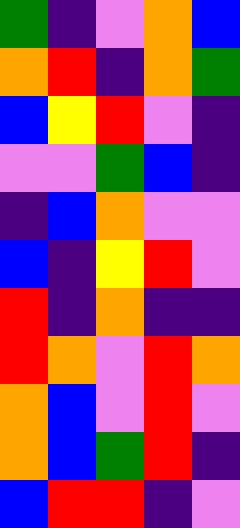[["green", "indigo", "violet", "orange", "blue"], ["orange", "red", "indigo", "orange", "green"], ["blue", "yellow", "red", "violet", "indigo"], ["violet", "violet", "green", "blue", "indigo"], ["indigo", "blue", "orange", "violet", "violet"], ["blue", "indigo", "yellow", "red", "violet"], ["red", "indigo", "orange", "indigo", "indigo"], ["red", "orange", "violet", "red", "orange"], ["orange", "blue", "violet", "red", "violet"], ["orange", "blue", "green", "red", "indigo"], ["blue", "red", "red", "indigo", "violet"]]